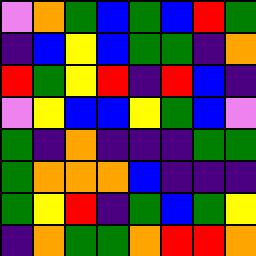[["violet", "orange", "green", "blue", "green", "blue", "red", "green"], ["indigo", "blue", "yellow", "blue", "green", "green", "indigo", "orange"], ["red", "green", "yellow", "red", "indigo", "red", "blue", "indigo"], ["violet", "yellow", "blue", "blue", "yellow", "green", "blue", "violet"], ["green", "indigo", "orange", "indigo", "indigo", "indigo", "green", "green"], ["green", "orange", "orange", "orange", "blue", "indigo", "indigo", "indigo"], ["green", "yellow", "red", "indigo", "green", "blue", "green", "yellow"], ["indigo", "orange", "green", "green", "orange", "red", "red", "orange"]]